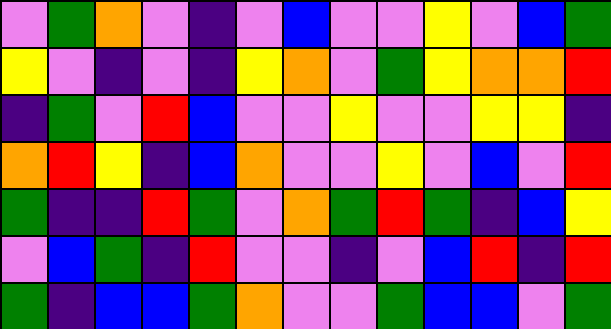[["violet", "green", "orange", "violet", "indigo", "violet", "blue", "violet", "violet", "yellow", "violet", "blue", "green"], ["yellow", "violet", "indigo", "violet", "indigo", "yellow", "orange", "violet", "green", "yellow", "orange", "orange", "red"], ["indigo", "green", "violet", "red", "blue", "violet", "violet", "yellow", "violet", "violet", "yellow", "yellow", "indigo"], ["orange", "red", "yellow", "indigo", "blue", "orange", "violet", "violet", "yellow", "violet", "blue", "violet", "red"], ["green", "indigo", "indigo", "red", "green", "violet", "orange", "green", "red", "green", "indigo", "blue", "yellow"], ["violet", "blue", "green", "indigo", "red", "violet", "violet", "indigo", "violet", "blue", "red", "indigo", "red"], ["green", "indigo", "blue", "blue", "green", "orange", "violet", "violet", "green", "blue", "blue", "violet", "green"]]